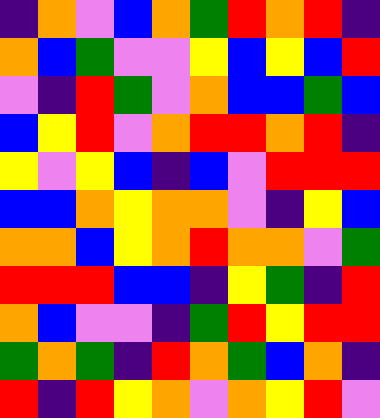[["indigo", "orange", "violet", "blue", "orange", "green", "red", "orange", "red", "indigo"], ["orange", "blue", "green", "violet", "violet", "yellow", "blue", "yellow", "blue", "red"], ["violet", "indigo", "red", "green", "violet", "orange", "blue", "blue", "green", "blue"], ["blue", "yellow", "red", "violet", "orange", "red", "red", "orange", "red", "indigo"], ["yellow", "violet", "yellow", "blue", "indigo", "blue", "violet", "red", "red", "red"], ["blue", "blue", "orange", "yellow", "orange", "orange", "violet", "indigo", "yellow", "blue"], ["orange", "orange", "blue", "yellow", "orange", "red", "orange", "orange", "violet", "green"], ["red", "red", "red", "blue", "blue", "indigo", "yellow", "green", "indigo", "red"], ["orange", "blue", "violet", "violet", "indigo", "green", "red", "yellow", "red", "red"], ["green", "orange", "green", "indigo", "red", "orange", "green", "blue", "orange", "indigo"], ["red", "indigo", "red", "yellow", "orange", "violet", "orange", "yellow", "red", "violet"]]